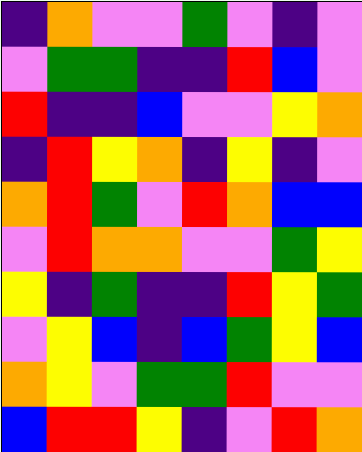[["indigo", "orange", "violet", "violet", "green", "violet", "indigo", "violet"], ["violet", "green", "green", "indigo", "indigo", "red", "blue", "violet"], ["red", "indigo", "indigo", "blue", "violet", "violet", "yellow", "orange"], ["indigo", "red", "yellow", "orange", "indigo", "yellow", "indigo", "violet"], ["orange", "red", "green", "violet", "red", "orange", "blue", "blue"], ["violet", "red", "orange", "orange", "violet", "violet", "green", "yellow"], ["yellow", "indigo", "green", "indigo", "indigo", "red", "yellow", "green"], ["violet", "yellow", "blue", "indigo", "blue", "green", "yellow", "blue"], ["orange", "yellow", "violet", "green", "green", "red", "violet", "violet"], ["blue", "red", "red", "yellow", "indigo", "violet", "red", "orange"]]